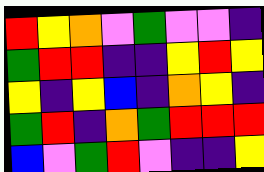[["red", "yellow", "orange", "violet", "green", "violet", "violet", "indigo"], ["green", "red", "red", "indigo", "indigo", "yellow", "red", "yellow"], ["yellow", "indigo", "yellow", "blue", "indigo", "orange", "yellow", "indigo"], ["green", "red", "indigo", "orange", "green", "red", "red", "red"], ["blue", "violet", "green", "red", "violet", "indigo", "indigo", "yellow"]]